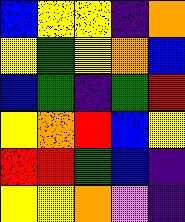[["blue", "yellow", "yellow", "indigo", "orange"], ["yellow", "green", "yellow", "orange", "blue"], ["blue", "green", "indigo", "green", "red"], ["yellow", "orange", "red", "blue", "yellow"], ["red", "red", "green", "blue", "indigo"], ["yellow", "yellow", "orange", "violet", "indigo"]]